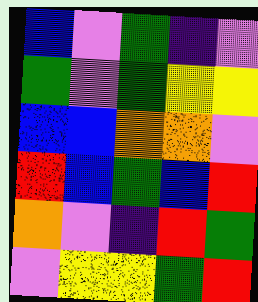[["blue", "violet", "green", "indigo", "violet"], ["green", "violet", "green", "yellow", "yellow"], ["blue", "blue", "orange", "orange", "violet"], ["red", "blue", "green", "blue", "red"], ["orange", "violet", "indigo", "red", "green"], ["violet", "yellow", "yellow", "green", "red"]]